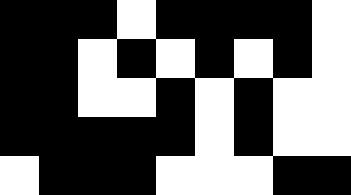[["black", "black", "black", "white", "black", "black", "black", "black", "white"], ["black", "black", "white", "black", "white", "black", "white", "black", "white"], ["black", "black", "white", "white", "black", "white", "black", "white", "white"], ["black", "black", "black", "black", "black", "white", "black", "white", "white"], ["white", "black", "black", "black", "white", "white", "white", "black", "black"]]